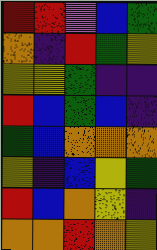[["red", "red", "violet", "blue", "green"], ["orange", "indigo", "red", "green", "yellow"], ["yellow", "yellow", "green", "indigo", "indigo"], ["red", "blue", "green", "blue", "indigo"], ["green", "blue", "orange", "orange", "orange"], ["yellow", "indigo", "blue", "yellow", "green"], ["red", "blue", "orange", "yellow", "indigo"], ["orange", "orange", "red", "orange", "yellow"]]